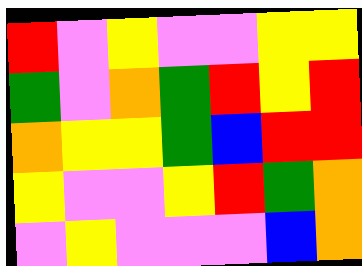[["red", "violet", "yellow", "violet", "violet", "yellow", "yellow"], ["green", "violet", "orange", "green", "red", "yellow", "red"], ["orange", "yellow", "yellow", "green", "blue", "red", "red"], ["yellow", "violet", "violet", "yellow", "red", "green", "orange"], ["violet", "yellow", "violet", "violet", "violet", "blue", "orange"]]